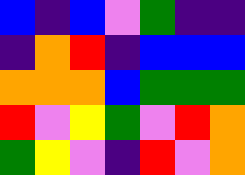[["blue", "indigo", "blue", "violet", "green", "indigo", "indigo"], ["indigo", "orange", "red", "indigo", "blue", "blue", "blue"], ["orange", "orange", "orange", "blue", "green", "green", "green"], ["red", "violet", "yellow", "green", "violet", "red", "orange"], ["green", "yellow", "violet", "indigo", "red", "violet", "orange"]]